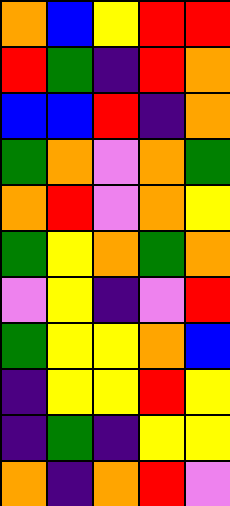[["orange", "blue", "yellow", "red", "red"], ["red", "green", "indigo", "red", "orange"], ["blue", "blue", "red", "indigo", "orange"], ["green", "orange", "violet", "orange", "green"], ["orange", "red", "violet", "orange", "yellow"], ["green", "yellow", "orange", "green", "orange"], ["violet", "yellow", "indigo", "violet", "red"], ["green", "yellow", "yellow", "orange", "blue"], ["indigo", "yellow", "yellow", "red", "yellow"], ["indigo", "green", "indigo", "yellow", "yellow"], ["orange", "indigo", "orange", "red", "violet"]]